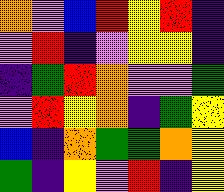[["orange", "violet", "blue", "red", "yellow", "red", "indigo"], ["violet", "red", "indigo", "violet", "yellow", "yellow", "indigo"], ["indigo", "green", "red", "orange", "violet", "violet", "green"], ["violet", "red", "yellow", "orange", "indigo", "green", "yellow"], ["blue", "indigo", "orange", "green", "green", "orange", "yellow"], ["green", "indigo", "yellow", "violet", "red", "indigo", "yellow"]]